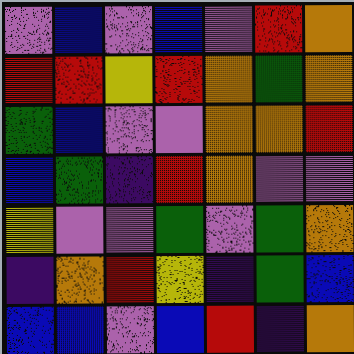[["violet", "blue", "violet", "blue", "violet", "red", "orange"], ["red", "red", "yellow", "red", "orange", "green", "orange"], ["green", "blue", "violet", "violet", "orange", "orange", "red"], ["blue", "green", "indigo", "red", "orange", "violet", "violet"], ["yellow", "violet", "violet", "green", "violet", "green", "orange"], ["indigo", "orange", "red", "yellow", "indigo", "green", "blue"], ["blue", "blue", "violet", "blue", "red", "indigo", "orange"]]